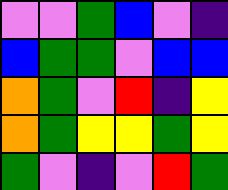[["violet", "violet", "green", "blue", "violet", "indigo"], ["blue", "green", "green", "violet", "blue", "blue"], ["orange", "green", "violet", "red", "indigo", "yellow"], ["orange", "green", "yellow", "yellow", "green", "yellow"], ["green", "violet", "indigo", "violet", "red", "green"]]